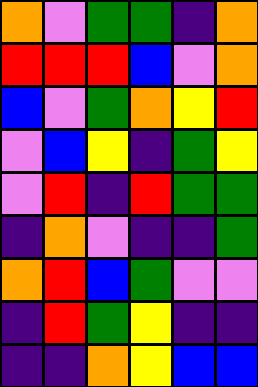[["orange", "violet", "green", "green", "indigo", "orange"], ["red", "red", "red", "blue", "violet", "orange"], ["blue", "violet", "green", "orange", "yellow", "red"], ["violet", "blue", "yellow", "indigo", "green", "yellow"], ["violet", "red", "indigo", "red", "green", "green"], ["indigo", "orange", "violet", "indigo", "indigo", "green"], ["orange", "red", "blue", "green", "violet", "violet"], ["indigo", "red", "green", "yellow", "indigo", "indigo"], ["indigo", "indigo", "orange", "yellow", "blue", "blue"]]